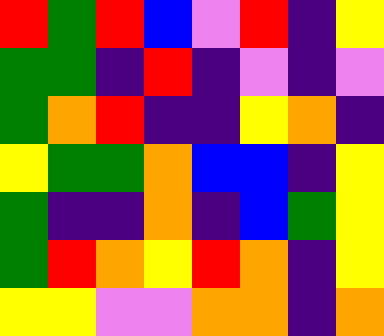[["red", "green", "red", "blue", "violet", "red", "indigo", "yellow"], ["green", "green", "indigo", "red", "indigo", "violet", "indigo", "violet"], ["green", "orange", "red", "indigo", "indigo", "yellow", "orange", "indigo"], ["yellow", "green", "green", "orange", "blue", "blue", "indigo", "yellow"], ["green", "indigo", "indigo", "orange", "indigo", "blue", "green", "yellow"], ["green", "red", "orange", "yellow", "red", "orange", "indigo", "yellow"], ["yellow", "yellow", "violet", "violet", "orange", "orange", "indigo", "orange"]]